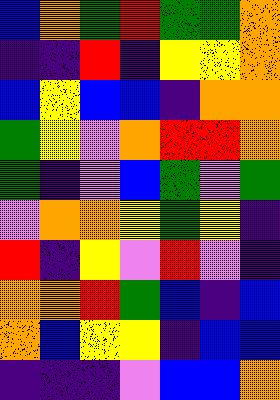[["blue", "orange", "green", "red", "green", "green", "orange"], ["indigo", "indigo", "red", "indigo", "yellow", "yellow", "orange"], ["blue", "yellow", "blue", "blue", "indigo", "orange", "orange"], ["green", "yellow", "violet", "orange", "red", "red", "orange"], ["green", "indigo", "violet", "blue", "green", "violet", "green"], ["violet", "orange", "orange", "yellow", "green", "yellow", "indigo"], ["red", "indigo", "yellow", "violet", "red", "violet", "indigo"], ["orange", "orange", "red", "green", "blue", "indigo", "blue"], ["orange", "blue", "yellow", "yellow", "indigo", "blue", "blue"], ["indigo", "indigo", "indigo", "violet", "blue", "blue", "orange"]]